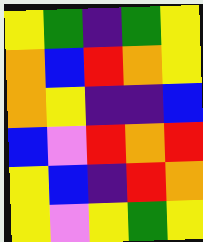[["yellow", "green", "indigo", "green", "yellow"], ["orange", "blue", "red", "orange", "yellow"], ["orange", "yellow", "indigo", "indigo", "blue"], ["blue", "violet", "red", "orange", "red"], ["yellow", "blue", "indigo", "red", "orange"], ["yellow", "violet", "yellow", "green", "yellow"]]